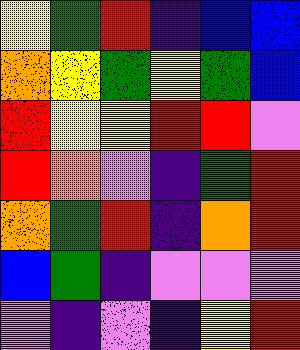[["yellow", "green", "red", "indigo", "blue", "blue"], ["orange", "yellow", "green", "yellow", "green", "blue"], ["red", "yellow", "yellow", "red", "red", "violet"], ["red", "orange", "violet", "indigo", "green", "red"], ["orange", "green", "red", "indigo", "orange", "red"], ["blue", "green", "indigo", "violet", "violet", "violet"], ["violet", "indigo", "violet", "indigo", "yellow", "red"]]